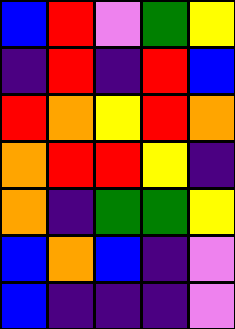[["blue", "red", "violet", "green", "yellow"], ["indigo", "red", "indigo", "red", "blue"], ["red", "orange", "yellow", "red", "orange"], ["orange", "red", "red", "yellow", "indigo"], ["orange", "indigo", "green", "green", "yellow"], ["blue", "orange", "blue", "indigo", "violet"], ["blue", "indigo", "indigo", "indigo", "violet"]]